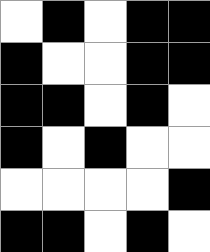[["white", "black", "white", "black", "black"], ["black", "white", "white", "black", "black"], ["black", "black", "white", "black", "white"], ["black", "white", "black", "white", "white"], ["white", "white", "white", "white", "black"], ["black", "black", "white", "black", "white"]]